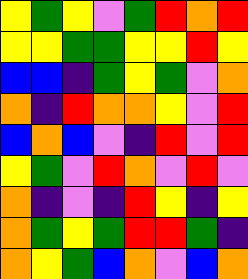[["yellow", "green", "yellow", "violet", "green", "red", "orange", "red"], ["yellow", "yellow", "green", "green", "yellow", "yellow", "red", "yellow"], ["blue", "blue", "indigo", "green", "yellow", "green", "violet", "orange"], ["orange", "indigo", "red", "orange", "orange", "yellow", "violet", "red"], ["blue", "orange", "blue", "violet", "indigo", "red", "violet", "red"], ["yellow", "green", "violet", "red", "orange", "violet", "red", "violet"], ["orange", "indigo", "violet", "indigo", "red", "yellow", "indigo", "yellow"], ["orange", "green", "yellow", "green", "red", "red", "green", "indigo"], ["orange", "yellow", "green", "blue", "orange", "violet", "blue", "orange"]]